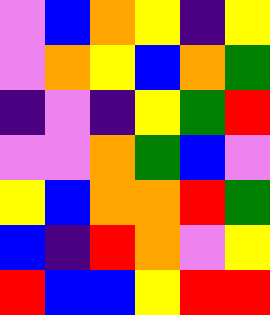[["violet", "blue", "orange", "yellow", "indigo", "yellow"], ["violet", "orange", "yellow", "blue", "orange", "green"], ["indigo", "violet", "indigo", "yellow", "green", "red"], ["violet", "violet", "orange", "green", "blue", "violet"], ["yellow", "blue", "orange", "orange", "red", "green"], ["blue", "indigo", "red", "orange", "violet", "yellow"], ["red", "blue", "blue", "yellow", "red", "red"]]